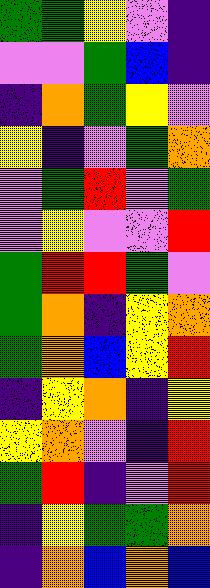[["green", "green", "yellow", "violet", "indigo"], ["violet", "violet", "green", "blue", "indigo"], ["indigo", "orange", "green", "yellow", "violet"], ["yellow", "indigo", "violet", "green", "orange"], ["violet", "green", "red", "violet", "green"], ["violet", "yellow", "violet", "violet", "red"], ["green", "red", "red", "green", "violet"], ["green", "orange", "indigo", "yellow", "orange"], ["green", "orange", "blue", "yellow", "red"], ["indigo", "yellow", "orange", "indigo", "yellow"], ["yellow", "orange", "violet", "indigo", "red"], ["green", "red", "indigo", "violet", "red"], ["indigo", "yellow", "green", "green", "orange"], ["indigo", "orange", "blue", "orange", "blue"]]